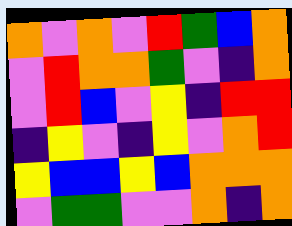[["orange", "violet", "orange", "violet", "red", "green", "blue", "orange"], ["violet", "red", "orange", "orange", "green", "violet", "indigo", "orange"], ["violet", "red", "blue", "violet", "yellow", "indigo", "red", "red"], ["indigo", "yellow", "violet", "indigo", "yellow", "violet", "orange", "red"], ["yellow", "blue", "blue", "yellow", "blue", "orange", "orange", "orange"], ["violet", "green", "green", "violet", "violet", "orange", "indigo", "orange"]]